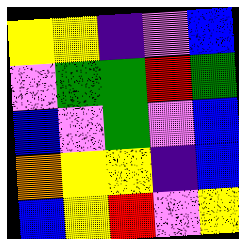[["yellow", "yellow", "indigo", "violet", "blue"], ["violet", "green", "green", "red", "green"], ["blue", "violet", "green", "violet", "blue"], ["orange", "yellow", "yellow", "indigo", "blue"], ["blue", "yellow", "red", "violet", "yellow"]]